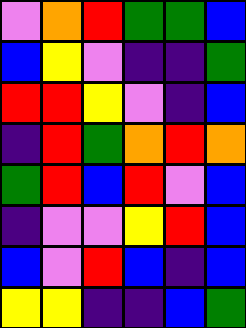[["violet", "orange", "red", "green", "green", "blue"], ["blue", "yellow", "violet", "indigo", "indigo", "green"], ["red", "red", "yellow", "violet", "indigo", "blue"], ["indigo", "red", "green", "orange", "red", "orange"], ["green", "red", "blue", "red", "violet", "blue"], ["indigo", "violet", "violet", "yellow", "red", "blue"], ["blue", "violet", "red", "blue", "indigo", "blue"], ["yellow", "yellow", "indigo", "indigo", "blue", "green"]]